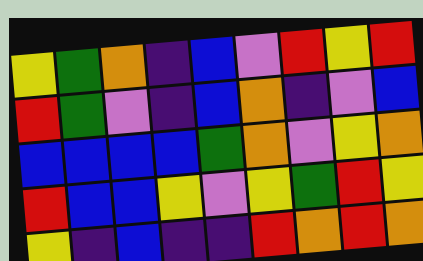[["yellow", "green", "orange", "indigo", "blue", "violet", "red", "yellow", "red"], ["red", "green", "violet", "indigo", "blue", "orange", "indigo", "violet", "blue"], ["blue", "blue", "blue", "blue", "green", "orange", "violet", "yellow", "orange"], ["red", "blue", "blue", "yellow", "violet", "yellow", "green", "red", "yellow"], ["yellow", "indigo", "blue", "indigo", "indigo", "red", "orange", "red", "orange"]]